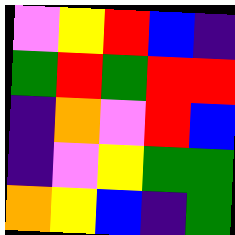[["violet", "yellow", "red", "blue", "indigo"], ["green", "red", "green", "red", "red"], ["indigo", "orange", "violet", "red", "blue"], ["indigo", "violet", "yellow", "green", "green"], ["orange", "yellow", "blue", "indigo", "green"]]